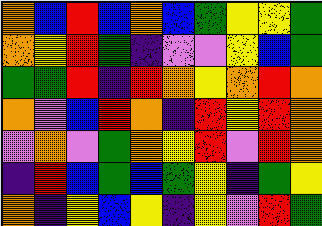[["orange", "blue", "red", "blue", "orange", "blue", "green", "yellow", "yellow", "green"], ["orange", "yellow", "red", "green", "indigo", "violet", "violet", "yellow", "blue", "green"], ["green", "green", "red", "indigo", "red", "orange", "yellow", "orange", "red", "orange"], ["orange", "violet", "blue", "red", "orange", "indigo", "red", "yellow", "red", "orange"], ["violet", "orange", "violet", "green", "orange", "yellow", "red", "violet", "red", "orange"], ["indigo", "red", "blue", "green", "blue", "green", "yellow", "indigo", "green", "yellow"], ["orange", "indigo", "yellow", "blue", "yellow", "indigo", "yellow", "violet", "red", "green"]]